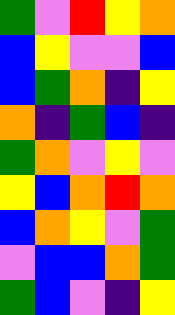[["green", "violet", "red", "yellow", "orange"], ["blue", "yellow", "violet", "violet", "blue"], ["blue", "green", "orange", "indigo", "yellow"], ["orange", "indigo", "green", "blue", "indigo"], ["green", "orange", "violet", "yellow", "violet"], ["yellow", "blue", "orange", "red", "orange"], ["blue", "orange", "yellow", "violet", "green"], ["violet", "blue", "blue", "orange", "green"], ["green", "blue", "violet", "indigo", "yellow"]]